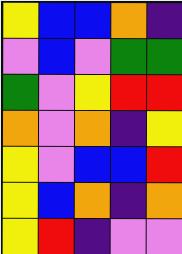[["yellow", "blue", "blue", "orange", "indigo"], ["violet", "blue", "violet", "green", "green"], ["green", "violet", "yellow", "red", "red"], ["orange", "violet", "orange", "indigo", "yellow"], ["yellow", "violet", "blue", "blue", "red"], ["yellow", "blue", "orange", "indigo", "orange"], ["yellow", "red", "indigo", "violet", "violet"]]